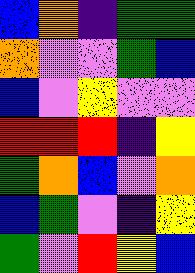[["blue", "orange", "indigo", "green", "green"], ["orange", "violet", "violet", "green", "blue"], ["blue", "violet", "yellow", "violet", "violet"], ["red", "red", "red", "indigo", "yellow"], ["green", "orange", "blue", "violet", "orange"], ["blue", "green", "violet", "indigo", "yellow"], ["green", "violet", "red", "yellow", "blue"]]